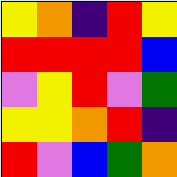[["yellow", "orange", "indigo", "red", "yellow"], ["red", "red", "red", "red", "blue"], ["violet", "yellow", "red", "violet", "green"], ["yellow", "yellow", "orange", "red", "indigo"], ["red", "violet", "blue", "green", "orange"]]